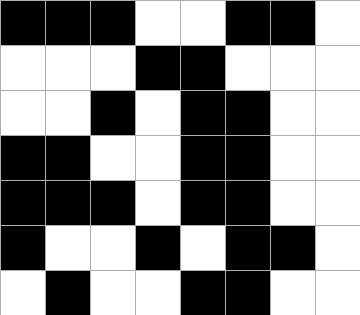[["black", "black", "black", "white", "white", "black", "black", "white"], ["white", "white", "white", "black", "black", "white", "white", "white"], ["white", "white", "black", "white", "black", "black", "white", "white"], ["black", "black", "white", "white", "black", "black", "white", "white"], ["black", "black", "black", "white", "black", "black", "white", "white"], ["black", "white", "white", "black", "white", "black", "black", "white"], ["white", "black", "white", "white", "black", "black", "white", "white"]]